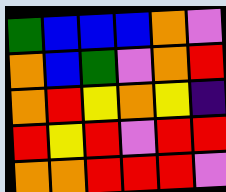[["green", "blue", "blue", "blue", "orange", "violet"], ["orange", "blue", "green", "violet", "orange", "red"], ["orange", "red", "yellow", "orange", "yellow", "indigo"], ["red", "yellow", "red", "violet", "red", "red"], ["orange", "orange", "red", "red", "red", "violet"]]